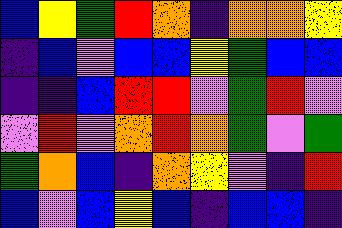[["blue", "yellow", "green", "red", "orange", "indigo", "orange", "orange", "yellow"], ["indigo", "blue", "violet", "blue", "blue", "yellow", "green", "blue", "blue"], ["indigo", "indigo", "blue", "red", "red", "violet", "green", "red", "violet"], ["violet", "red", "violet", "orange", "red", "orange", "green", "violet", "green"], ["green", "orange", "blue", "indigo", "orange", "yellow", "violet", "indigo", "red"], ["blue", "violet", "blue", "yellow", "blue", "indigo", "blue", "blue", "indigo"]]